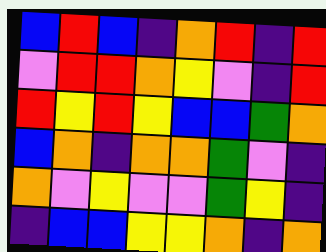[["blue", "red", "blue", "indigo", "orange", "red", "indigo", "red"], ["violet", "red", "red", "orange", "yellow", "violet", "indigo", "red"], ["red", "yellow", "red", "yellow", "blue", "blue", "green", "orange"], ["blue", "orange", "indigo", "orange", "orange", "green", "violet", "indigo"], ["orange", "violet", "yellow", "violet", "violet", "green", "yellow", "indigo"], ["indigo", "blue", "blue", "yellow", "yellow", "orange", "indigo", "orange"]]